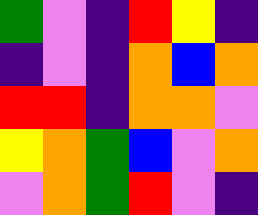[["green", "violet", "indigo", "red", "yellow", "indigo"], ["indigo", "violet", "indigo", "orange", "blue", "orange"], ["red", "red", "indigo", "orange", "orange", "violet"], ["yellow", "orange", "green", "blue", "violet", "orange"], ["violet", "orange", "green", "red", "violet", "indigo"]]